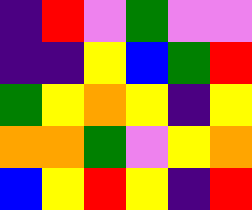[["indigo", "red", "violet", "green", "violet", "violet"], ["indigo", "indigo", "yellow", "blue", "green", "red"], ["green", "yellow", "orange", "yellow", "indigo", "yellow"], ["orange", "orange", "green", "violet", "yellow", "orange"], ["blue", "yellow", "red", "yellow", "indigo", "red"]]